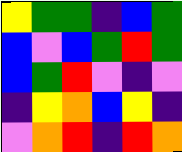[["yellow", "green", "green", "indigo", "blue", "green"], ["blue", "violet", "blue", "green", "red", "green"], ["blue", "green", "red", "violet", "indigo", "violet"], ["indigo", "yellow", "orange", "blue", "yellow", "indigo"], ["violet", "orange", "red", "indigo", "red", "orange"]]